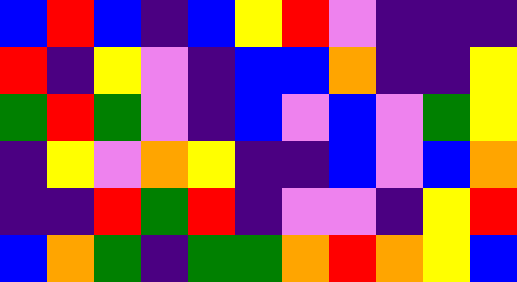[["blue", "red", "blue", "indigo", "blue", "yellow", "red", "violet", "indigo", "indigo", "indigo"], ["red", "indigo", "yellow", "violet", "indigo", "blue", "blue", "orange", "indigo", "indigo", "yellow"], ["green", "red", "green", "violet", "indigo", "blue", "violet", "blue", "violet", "green", "yellow"], ["indigo", "yellow", "violet", "orange", "yellow", "indigo", "indigo", "blue", "violet", "blue", "orange"], ["indigo", "indigo", "red", "green", "red", "indigo", "violet", "violet", "indigo", "yellow", "red"], ["blue", "orange", "green", "indigo", "green", "green", "orange", "red", "orange", "yellow", "blue"]]